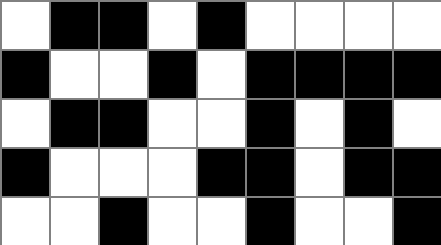[["white", "black", "black", "white", "black", "white", "white", "white", "white"], ["black", "white", "white", "black", "white", "black", "black", "black", "black"], ["white", "black", "black", "white", "white", "black", "white", "black", "white"], ["black", "white", "white", "white", "black", "black", "white", "black", "black"], ["white", "white", "black", "white", "white", "black", "white", "white", "black"]]